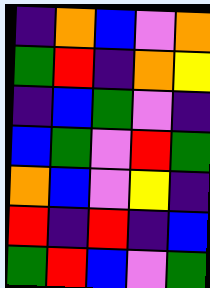[["indigo", "orange", "blue", "violet", "orange"], ["green", "red", "indigo", "orange", "yellow"], ["indigo", "blue", "green", "violet", "indigo"], ["blue", "green", "violet", "red", "green"], ["orange", "blue", "violet", "yellow", "indigo"], ["red", "indigo", "red", "indigo", "blue"], ["green", "red", "blue", "violet", "green"]]